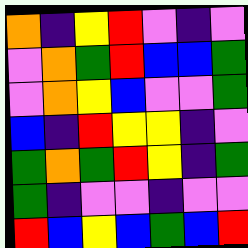[["orange", "indigo", "yellow", "red", "violet", "indigo", "violet"], ["violet", "orange", "green", "red", "blue", "blue", "green"], ["violet", "orange", "yellow", "blue", "violet", "violet", "green"], ["blue", "indigo", "red", "yellow", "yellow", "indigo", "violet"], ["green", "orange", "green", "red", "yellow", "indigo", "green"], ["green", "indigo", "violet", "violet", "indigo", "violet", "violet"], ["red", "blue", "yellow", "blue", "green", "blue", "red"]]